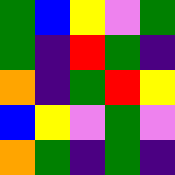[["green", "blue", "yellow", "violet", "green"], ["green", "indigo", "red", "green", "indigo"], ["orange", "indigo", "green", "red", "yellow"], ["blue", "yellow", "violet", "green", "violet"], ["orange", "green", "indigo", "green", "indigo"]]